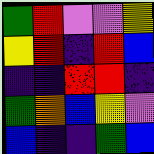[["green", "red", "violet", "violet", "yellow"], ["yellow", "red", "indigo", "red", "blue"], ["indigo", "indigo", "red", "red", "indigo"], ["green", "orange", "blue", "yellow", "violet"], ["blue", "indigo", "indigo", "green", "blue"]]